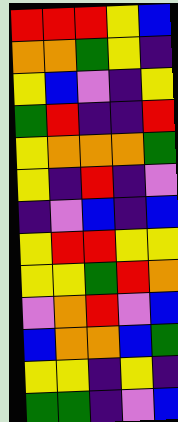[["red", "red", "red", "yellow", "blue"], ["orange", "orange", "green", "yellow", "indigo"], ["yellow", "blue", "violet", "indigo", "yellow"], ["green", "red", "indigo", "indigo", "red"], ["yellow", "orange", "orange", "orange", "green"], ["yellow", "indigo", "red", "indigo", "violet"], ["indigo", "violet", "blue", "indigo", "blue"], ["yellow", "red", "red", "yellow", "yellow"], ["yellow", "yellow", "green", "red", "orange"], ["violet", "orange", "red", "violet", "blue"], ["blue", "orange", "orange", "blue", "green"], ["yellow", "yellow", "indigo", "yellow", "indigo"], ["green", "green", "indigo", "violet", "blue"]]